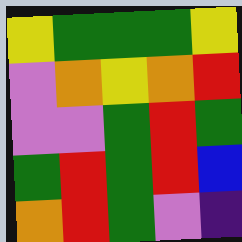[["yellow", "green", "green", "green", "yellow"], ["violet", "orange", "yellow", "orange", "red"], ["violet", "violet", "green", "red", "green"], ["green", "red", "green", "red", "blue"], ["orange", "red", "green", "violet", "indigo"]]